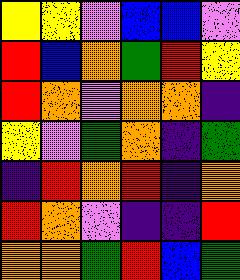[["yellow", "yellow", "violet", "blue", "blue", "violet"], ["red", "blue", "orange", "green", "red", "yellow"], ["red", "orange", "violet", "orange", "orange", "indigo"], ["yellow", "violet", "green", "orange", "indigo", "green"], ["indigo", "red", "orange", "red", "indigo", "orange"], ["red", "orange", "violet", "indigo", "indigo", "red"], ["orange", "orange", "green", "red", "blue", "green"]]